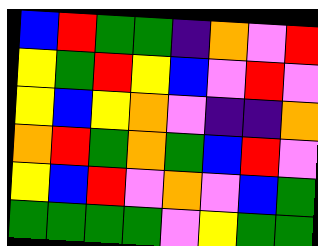[["blue", "red", "green", "green", "indigo", "orange", "violet", "red"], ["yellow", "green", "red", "yellow", "blue", "violet", "red", "violet"], ["yellow", "blue", "yellow", "orange", "violet", "indigo", "indigo", "orange"], ["orange", "red", "green", "orange", "green", "blue", "red", "violet"], ["yellow", "blue", "red", "violet", "orange", "violet", "blue", "green"], ["green", "green", "green", "green", "violet", "yellow", "green", "green"]]